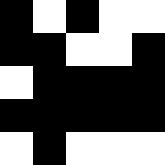[["black", "white", "black", "white", "white"], ["black", "black", "white", "white", "black"], ["white", "black", "black", "black", "black"], ["black", "black", "black", "black", "black"], ["white", "black", "white", "white", "white"]]